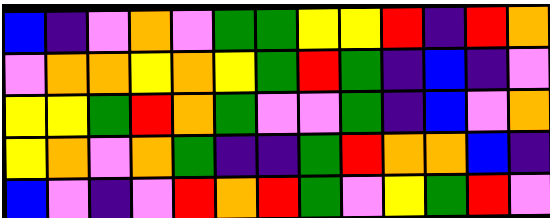[["blue", "indigo", "violet", "orange", "violet", "green", "green", "yellow", "yellow", "red", "indigo", "red", "orange"], ["violet", "orange", "orange", "yellow", "orange", "yellow", "green", "red", "green", "indigo", "blue", "indigo", "violet"], ["yellow", "yellow", "green", "red", "orange", "green", "violet", "violet", "green", "indigo", "blue", "violet", "orange"], ["yellow", "orange", "violet", "orange", "green", "indigo", "indigo", "green", "red", "orange", "orange", "blue", "indigo"], ["blue", "violet", "indigo", "violet", "red", "orange", "red", "green", "violet", "yellow", "green", "red", "violet"]]